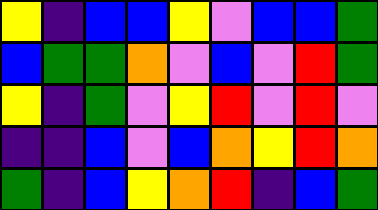[["yellow", "indigo", "blue", "blue", "yellow", "violet", "blue", "blue", "green"], ["blue", "green", "green", "orange", "violet", "blue", "violet", "red", "green"], ["yellow", "indigo", "green", "violet", "yellow", "red", "violet", "red", "violet"], ["indigo", "indigo", "blue", "violet", "blue", "orange", "yellow", "red", "orange"], ["green", "indigo", "blue", "yellow", "orange", "red", "indigo", "blue", "green"]]